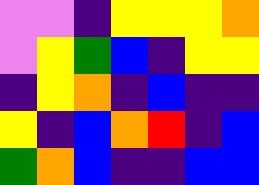[["violet", "violet", "indigo", "yellow", "yellow", "yellow", "orange"], ["violet", "yellow", "green", "blue", "indigo", "yellow", "yellow"], ["indigo", "yellow", "orange", "indigo", "blue", "indigo", "indigo"], ["yellow", "indigo", "blue", "orange", "red", "indigo", "blue"], ["green", "orange", "blue", "indigo", "indigo", "blue", "blue"]]